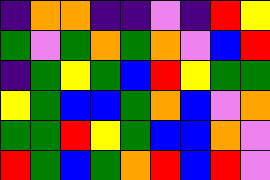[["indigo", "orange", "orange", "indigo", "indigo", "violet", "indigo", "red", "yellow"], ["green", "violet", "green", "orange", "green", "orange", "violet", "blue", "red"], ["indigo", "green", "yellow", "green", "blue", "red", "yellow", "green", "green"], ["yellow", "green", "blue", "blue", "green", "orange", "blue", "violet", "orange"], ["green", "green", "red", "yellow", "green", "blue", "blue", "orange", "violet"], ["red", "green", "blue", "green", "orange", "red", "blue", "red", "violet"]]